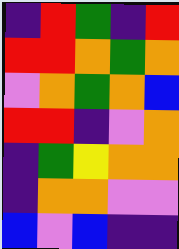[["indigo", "red", "green", "indigo", "red"], ["red", "red", "orange", "green", "orange"], ["violet", "orange", "green", "orange", "blue"], ["red", "red", "indigo", "violet", "orange"], ["indigo", "green", "yellow", "orange", "orange"], ["indigo", "orange", "orange", "violet", "violet"], ["blue", "violet", "blue", "indigo", "indigo"]]